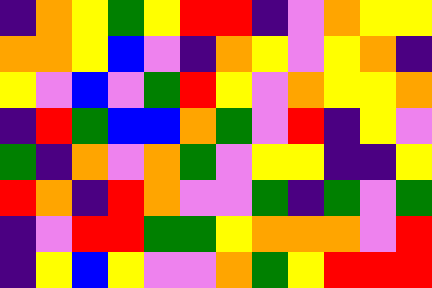[["indigo", "orange", "yellow", "green", "yellow", "red", "red", "indigo", "violet", "orange", "yellow", "yellow"], ["orange", "orange", "yellow", "blue", "violet", "indigo", "orange", "yellow", "violet", "yellow", "orange", "indigo"], ["yellow", "violet", "blue", "violet", "green", "red", "yellow", "violet", "orange", "yellow", "yellow", "orange"], ["indigo", "red", "green", "blue", "blue", "orange", "green", "violet", "red", "indigo", "yellow", "violet"], ["green", "indigo", "orange", "violet", "orange", "green", "violet", "yellow", "yellow", "indigo", "indigo", "yellow"], ["red", "orange", "indigo", "red", "orange", "violet", "violet", "green", "indigo", "green", "violet", "green"], ["indigo", "violet", "red", "red", "green", "green", "yellow", "orange", "orange", "orange", "violet", "red"], ["indigo", "yellow", "blue", "yellow", "violet", "violet", "orange", "green", "yellow", "red", "red", "red"]]